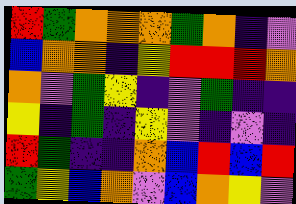[["red", "green", "orange", "orange", "orange", "green", "orange", "indigo", "violet"], ["blue", "orange", "orange", "indigo", "yellow", "red", "red", "red", "orange"], ["orange", "violet", "green", "yellow", "indigo", "violet", "green", "indigo", "indigo"], ["yellow", "indigo", "green", "indigo", "yellow", "violet", "indigo", "violet", "indigo"], ["red", "green", "indigo", "indigo", "orange", "blue", "red", "blue", "red"], ["green", "yellow", "blue", "orange", "violet", "blue", "orange", "yellow", "violet"]]